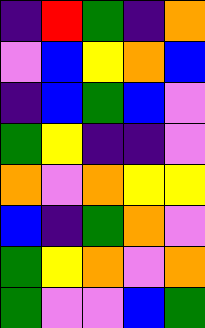[["indigo", "red", "green", "indigo", "orange"], ["violet", "blue", "yellow", "orange", "blue"], ["indigo", "blue", "green", "blue", "violet"], ["green", "yellow", "indigo", "indigo", "violet"], ["orange", "violet", "orange", "yellow", "yellow"], ["blue", "indigo", "green", "orange", "violet"], ["green", "yellow", "orange", "violet", "orange"], ["green", "violet", "violet", "blue", "green"]]